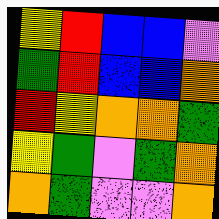[["yellow", "red", "blue", "blue", "violet"], ["green", "red", "blue", "blue", "orange"], ["red", "yellow", "orange", "orange", "green"], ["yellow", "green", "violet", "green", "orange"], ["orange", "green", "violet", "violet", "orange"]]